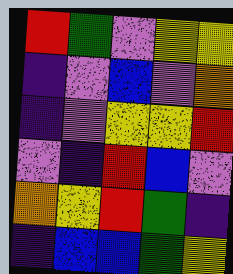[["red", "green", "violet", "yellow", "yellow"], ["indigo", "violet", "blue", "violet", "orange"], ["indigo", "violet", "yellow", "yellow", "red"], ["violet", "indigo", "red", "blue", "violet"], ["orange", "yellow", "red", "green", "indigo"], ["indigo", "blue", "blue", "green", "yellow"]]